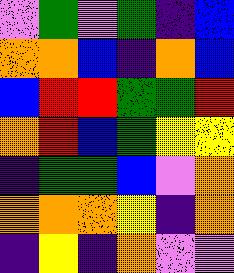[["violet", "green", "violet", "green", "indigo", "blue"], ["orange", "orange", "blue", "indigo", "orange", "blue"], ["blue", "red", "red", "green", "green", "red"], ["orange", "red", "blue", "green", "yellow", "yellow"], ["indigo", "green", "green", "blue", "violet", "orange"], ["orange", "orange", "orange", "yellow", "indigo", "orange"], ["indigo", "yellow", "indigo", "orange", "violet", "violet"]]